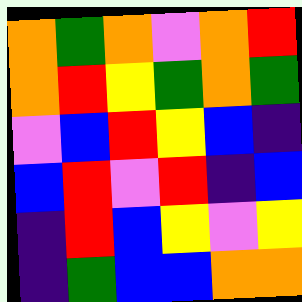[["orange", "green", "orange", "violet", "orange", "red"], ["orange", "red", "yellow", "green", "orange", "green"], ["violet", "blue", "red", "yellow", "blue", "indigo"], ["blue", "red", "violet", "red", "indigo", "blue"], ["indigo", "red", "blue", "yellow", "violet", "yellow"], ["indigo", "green", "blue", "blue", "orange", "orange"]]